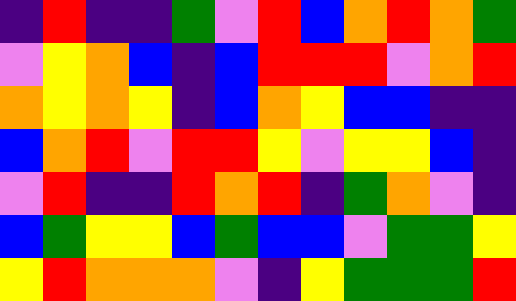[["indigo", "red", "indigo", "indigo", "green", "violet", "red", "blue", "orange", "red", "orange", "green"], ["violet", "yellow", "orange", "blue", "indigo", "blue", "red", "red", "red", "violet", "orange", "red"], ["orange", "yellow", "orange", "yellow", "indigo", "blue", "orange", "yellow", "blue", "blue", "indigo", "indigo"], ["blue", "orange", "red", "violet", "red", "red", "yellow", "violet", "yellow", "yellow", "blue", "indigo"], ["violet", "red", "indigo", "indigo", "red", "orange", "red", "indigo", "green", "orange", "violet", "indigo"], ["blue", "green", "yellow", "yellow", "blue", "green", "blue", "blue", "violet", "green", "green", "yellow"], ["yellow", "red", "orange", "orange", "orange", "violet", "indigo", "yellow", "green", "green", "green", "red"]]